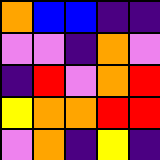[["orange", "blue", "blue", "indigo", "indigo"], ["violet", "violet", "indigo", "orange", "violet"], ["indigo", "red", "violet", "orange", "red"], ["yellow", "orange", "orange", "red", "red"], ["violet", "orange", "indigo", "yellow", "indigo"]]